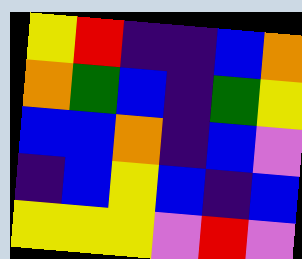[["yellow", "red", "indigo", "indigo", "blue", "orange"], ["orange", "green", "blue", "indigo", "green", "yellow"], ["blue", "blue", "orange", "indigo", "blue", "violet"], ["indigo", "blue", "yellow", "blue", "indigo", "blue"], ["yellow", "yellow", "yellow", "violet", "red", "violet"]]